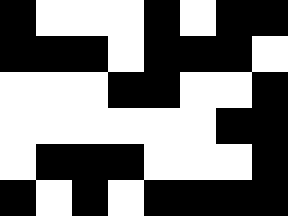[["black", "white", "white", "white", "black", "white", "black", "black"], ["black", "black", "black", "white", "black", "black", "black", "white"], ["white", "white", "white", "black", "black", "white", "white", "black"], ["white", "white", "white", "white", "white", "white", "black", "black"], ["white", "black", "black", "black", "white", "white", "white", "black"], ["black", "white", "black", "white", "black", "black", "black", "black"]]